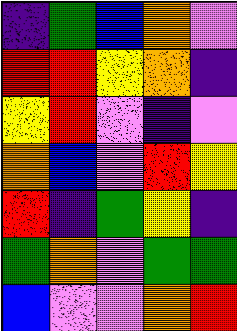[["indigo", "green", "blue", "orange", "violet"], ["red", "red", "yellow", "orange", "indigo"], ["yellow", "red", "violet", "indigo", "violet"], ["orange", "blue", "violet", "red", "yellow"], ["red", "indigo", "green", "yellow", "indigo"], ["green", "orange", "violet", "green", "green"], ["blue", "violet", "violet", "orange", "red"]]